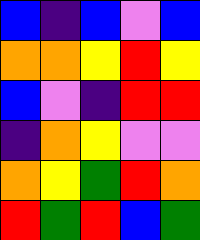[["blue", "indigo", "blue", "violet", "blue"], ["orange", "orange", "yellow", "red", "yellow"], ["blue", "violet", "indigo", "red", "red"], ["indigo", "orange", "yellow", "violet", "violet"], ["orange", "yellow", "green", "red", "orange"], ["red", "green", "red", "blue", "green"]]